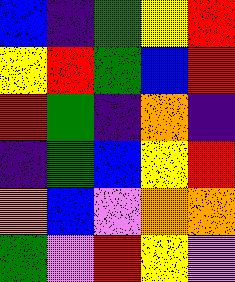[["blue", "indigo", "green", "yellow", "red"], ["yellow", "red", "green", "blue", "red"], ["red", "green", "indigo", "orange", "indigo"], ["indigo", "green", "blue", "yellow", "red"], ["orange", "blue", "violet", "orange", "orange"], ["green", "violet", "red", "yellow", "violet"]]